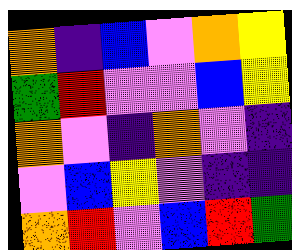[["orange", "indigo", "blue", "violet", "orange", "yellow"], ["green", "red", "violet", "violet", "blue", "yellow"], ["orange", "violet", "indigo", "orange", "violet", "indigo"], ["violet", "blue", "yellow", "violet", "indigo", "indigo"], ["orange", "red", "violet", "blue", "red", "green"]]